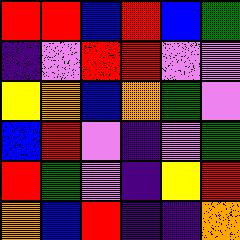[["red", "red", "blue", "red", "blue", "green"], ["indigo", "violet", "red", "red", "violet", "violet"], ["yellow", "orange", "blue", "orange", "green", "violet"], ["blue", "red", "violet", "indigo", "violet", "green"], ["red", "green", "violet", "indigo", "yellow", "red"], ["orange", "blue", "red", "indigo", "indigo", "orange"]]